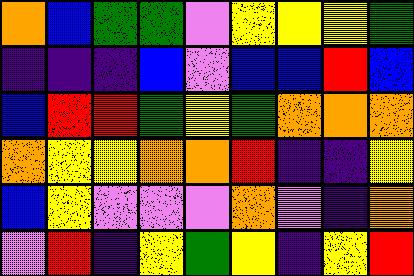[["orange", "blue", "green", "green", "violet", "yellow", "yellow", "yellow", "green"], ["indigo", "indigo", "indigo", "blue", "violet", "blue", "blue", "red", "blue"], ["blue", "red", "red", "green", "yellow", "green", "orange", "orange", "orange"], ["orange", "yellow", "yellow", "orange", "orange", "red", "indigo", "indigo", "yellow"], ["blue", "yellow", "violet", "violet", "violet", "orange", "violet", "indigo", "orange"], ["violet", "red", "indigo", "yellow", "green", "yellow", "indigo", "yellow", "red"]]